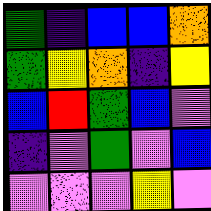[["green", "indigo", "blue", "blue", "orange"], ["green", "yellow", "orange", "indigo", "yellow"], ["blue", "red", "green", "blue", "violet"], ["indigo", "violet", "green", "violet", "blue"], ["violet", "violet", "violet", "yellow", "violet"]]